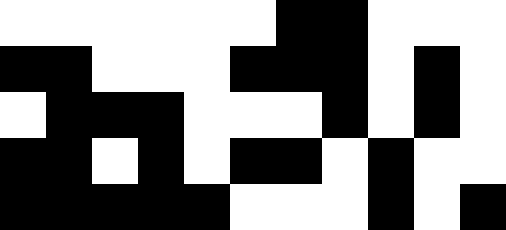[["white", "white", "white", "white", "white", "white", "black", "black", "white", "white", "white"], ["black", "black", "white", "white", "white", "black", "black", "black", "white", "black", "white"], ["white", "black", "black", "black", "white", "white", "white", "black", "white", "black", "white"], ["black", "black", "white", "black", "white", "black", "black", "white", "black", "white", "white"], ["black", "black", "black", "black", "black", "white", "white", "white", "black", "white", "black"]]